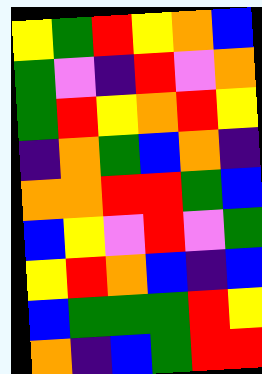[["yellow", "green", "red", "yellow", "orange", "blue"], ["green", "violet", "indigo", "red", "violet", "orange"], ["green", "red", "yellow", "orange", "red", "yellow"], ["indigo", "orange", "green", "blue", "orange", "indigo"], ["orange", "orange", "red", "red", "green", "blue"], ["blue", "yellow", "violet", "red", "violet", "green"], ["yellow", "red", "orange", "blue", "indigo", "blue"], ["blue", "green", "green", "green", "red", "yellow"], ["orange", "indigo", "blue", "green", "red", "red"]]